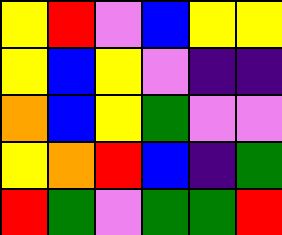[["yellow", "red", "violet", "blue", "yellow", "yellow"], ["yellow", "blue", "yellow", "violet", "indigo", "indigo"], ["orange", "blue", "yellow", "green", "violet", "violet"], ["yellow", "orange", "red", "blue", "indigo", "green"], ["red", "green", "violet", "green", "green", "red"]]